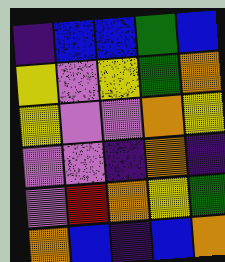[["indigo", "blue", "blue", "green", "blue"], ["yellow", "violet", "yellow", "green", "orange"], ["yellow", "violet", "violet", "orange", "yellow"], ["violet", "violet", "indigo", "orange", "indigo"], ["violet", "red", "orange", "yellow", "green"], ["orange", "blue", "indigo", "blue", "orange"]]